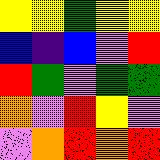[["yellow", "yellow", "green", "yellow", "yellow"], ["blue", "indigo", "blue", "violet", "red"], ["red", "green", "violet", "green", "green"], ["orange", "violet", "red", "yellow", "violet"], ["violet", "orange", "red", "orange", "red"]]